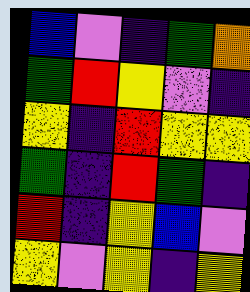[["blue", "violet", "indigo", "green", "orange"], ["green", "red", "yellow", "violet", "indigo"], ["yellow", "indigo", "red", "yellow", "yellow"], ["green", "indigo", "red", "green", "indigo"], ["red", "indigo", "yellow", "blue", "violet"], ["yellow", "violet", "yellow", "indigo", "yellow"]]